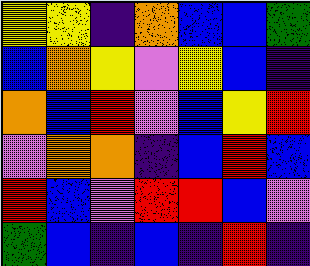[["yellow", "yellow", "indigo", "orange", "blue", "blue", "green"], ["blue", "orange", "yellow", "violet", "yellow", "blue", "indigo"], ["orange", "blue", "red", "violet", "blue", "yellow", "red"], ["violet", "orange", "orange", "indigo", "blue", "red", "blue"], ["red", "blue", "violet", "red", "red", "blue", "violet"], ["green", "blue", "indigo", "blue", "indigo", "red", "indigo"]]